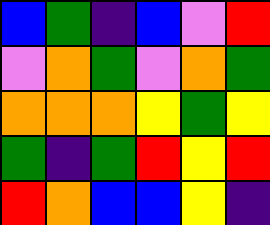[["blue", "green", "indigo", "blue", "violet", "red"], ["violet", "orange", "green", "violet", "orange", "green"], ["orange", "orange", "orange", "yellow", "green", "yellow"], ["green", "indigo", "green", "red", "yellow", "red"], ["red", "orange", "blue", "blue", "yellow", "indigo"]]